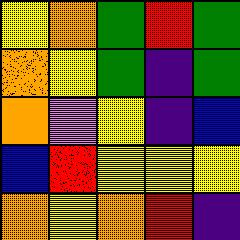[["yellow", "orange", "green", "red", "green"], ["orange", "yellow", "green", "indigo", "green"], ["orange", "violet", "yellow", "indigo", "blue"], ["blue", "red", "yellow", "yellow", "yellow"], ["orange", "yellow", "orange", "red", "indigo"]]